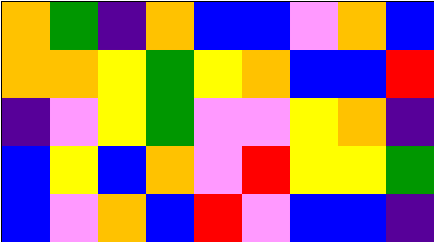[["orange", "green", "indigo", "orange", "blue", "blue", "violet", "orange", "blue"], ["orange", "orange", "yellow", "green", "yellow", "orange", "blue", "blue", "red"], ["indigo", "violet", "yellow", "green", "violet", "violet", "yellow", "orange", "indigo"], ["blue", "yellow", "blue", "orange", "violet", "red", "yellow", "yellow", "green"], ["blue", "violet", "orange", "blue", "red", "violet", "blue", "blue", "indigo"]]